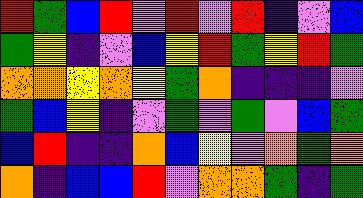[["red", "green", "blue", "red", "violet", "red", "violet", "red", "indigo", "violet", "blue"], ["green", "yellow", "indigo", "violet", "blue", "yellow", "red", "green", "yellow", "red", "green"], ["orange", "orange", "yellow", "orange", "yellow", "green", "orange", "indigo", "indigo", "indigo", "violet"], ["green", "blue", "yellow", "indigo", "violet", "green", "violet", "green", "violet", "blue", "green"], ["blue", "red", "indigo", "indigo", "orange", "blue", "yellow", "violet", "orange", "green", "orange"], ["orange", "indigo", "blue", "blue", "red", "violet", "orange", "orange", "green", "indigo", "green"]]